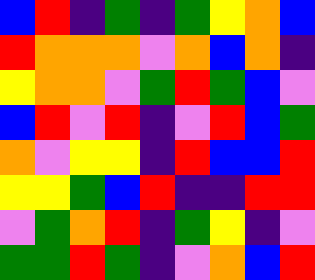[["blue", "red", "indigo", "green", "indigo", "green", "yellow", "orange", "blue"], ["red", "orange", "orange", "orange", "violet", "orange", "blue", "orange", "indigo"], ["yellow", "orange", "orange", "violet", "green", "red", "green", "blue", "violet"], ["blue", "red", "violet", "red", "indigo", "violet", "red", "blue", "green"], ["orange", "violet", "yellow", "yellow", "indigo", "red", "blue", "blue", "red"], ["yellow", "yellow", "green", "blue", "red", "indigo", "indigo", "red", "red"], ["violet", "green", "orange", "red", "indigo", "green", "yellow", "indigo", "violet"], ["green", "green", "red", "green", "indigo", "violet", "orange", "blue", "red"]]